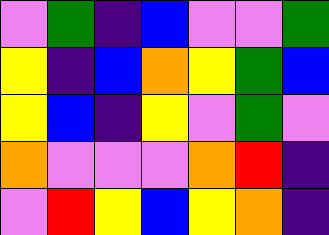[["violet", "green", "indigo", "blue", "violet", "violet", "green"], ["yellow", "indigo", "blue", "orange", "yellow", "green", "blue"], ["yellow", "blue", "indigo", "yellow", "violet", "green", "violet"], ["orange", "violet", "violet", "violet", "orange", "red", "indigo"], ["violet", "red", "yellow", "blue", "yellow", "orange", "indigo"]]